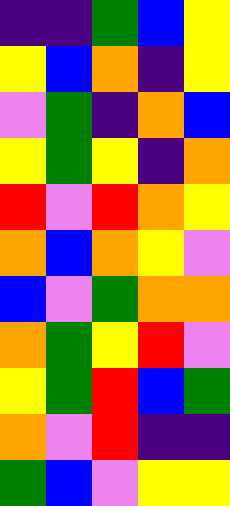[["indigo", "indigo", "green", "blue", "yellow"], ["yellow", "blue", "orange", "indigo", "yellow"], ["violet", "green", "indigo", "orange", "blue"], ["yellow", "green", "yellow", "indigo", "orange"], ["red", "violet", "red", "orange", "yellow"], ["orange", "blue", "orange", "yellow", "violet"], ["blue", "violet", "green", "orange", "orange"], ["orange", "green", "yellow", "red", "violet"], ["yellow", "green", "red", "blue", "green"], ["orange", "violet", "red", "indigo", "indigo"], ["green", "blue", "violet", "yellow", "yellow"]]